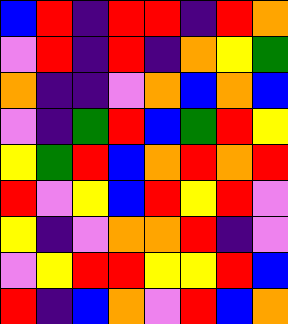[["blue", "red", "indigo", "red", "red", "indigo", "red", "orange"], ["violet", "red", "indigo", "red", "indigo", "orange", "yellow", "green"], ["orange", "indigo", "indigo", "violet", "orange", "blue", "orange", "blue"], ["violet", "indigo", "green", "red", "blue", "green", "red", "yellow"], ["yellow", "green", "red", "blue", "orange", "red", "orange", "red"], ["red", "violet", "yellow", "blue", "red", "yellow", "red", "violet"], ["yellow", "indigo", "violet", "orange", "orange", "red", "indigo", "violet"], ["violet", "yellow", "red", "red", "yellow", "yellow", "red", "blue"], ["red", "indigo", "blue", "orange", "violet", "red", "blue", "orange"]]